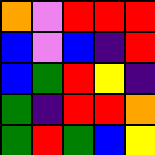[["orange", "violet", "red", "red", "red"], ["blue", "violet", "blue", "indigo", "red"], ["blue", "green", "red", "yellow", "indigo"], ["green", "indigo", "red", "red", "orange"], ["green", "red", "green", "blue", "yellow"]]